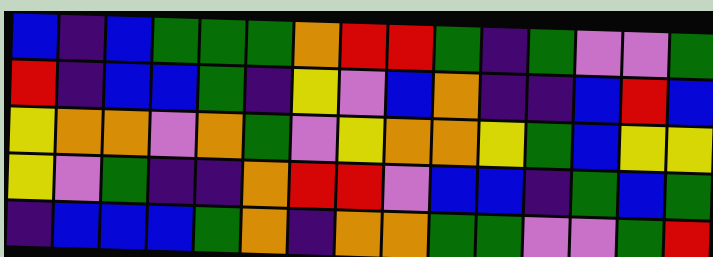[["blue", "indigo", "blue", "green", "green", "green", "orange", "red", "red", "green", "indigo", "green", "violet", "violet", "green"], ["red", "indigo", "blue", "blue", "green", "indigo", "yellow", "violet", "blue", "orange", "indigo", "indigo", "blue", "red", "blue"], ["yellow", "orange", "orange", "violet", "orange", "green", "violet", "yellow", "orange", "orange", "yellow", "green", "blue", "yellow", "yellow"], ["yellow", "violet", "green", "indigo", "indigo", "orange", "red", "red", "violet", "blue", "blue", "indigo", "green", "blue", "green"], ["indigo", "blue", "blue", "blue", "green", "orange", "indigo", "orange", "orange", "green", "green", "violet", "violet", "green", "red"]]